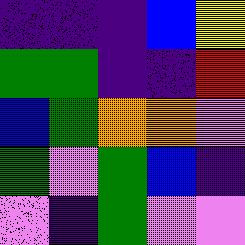[["indigo", "indigo", "indigo", "blue", "yellow"], ["green", "green", "indigo", "indigo", "red"], ["blue", "green", "orange", "orange", "violet"], ["green", "violet", "green", "blue", "indigo"], ["violet", "indigo", "green", "violet", "violet"]]